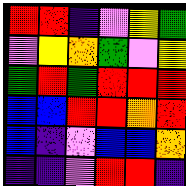[["red", "red", "indigo", "violet", "yellow", "green"], ["violet", "yellow", "orange", "green", "violet", "yellow"], ["green", "red", "green", "red", "red", "red"], ["blue", "blue", "red", "red", "orange", "red"], ["blue", "indigo", "violet", "blue", "blue", "orange"], ["indigo", "indigo", "violet", "red", "red", "indigo"]]